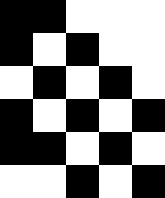[["black", "black", "white", "white", "white"], ["black", "white", "black", "white", "white"], ["white", "black", "white", "black", "white"], ["black", "white", "black", "white", "black"], ["black", "black", "white", "black", "white"], ["white", "white", "black", "white", "black"]]